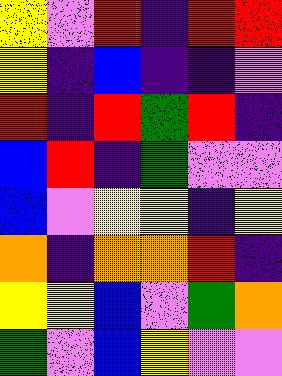[["yellow", "violet", "red", "indigo", "red", "red"], ["yellow", "indigo", "blue", "indigo", "indigo", "violet"], ["red", "indigo", "red", "green", "red", "indigo"], ["blue", "red", "indigo", "green", "violet", "violet"], ["blue", "violet", "yellow", "yellow", "indigo", "yellow"], ["orange", "indigo", "orange", "orange", "red", "indigo"], ["yellow", "yellow", "blue", "violet", "green", "orange"], ["green", "violet", "blue", "yellow", "violet", "violet"]]